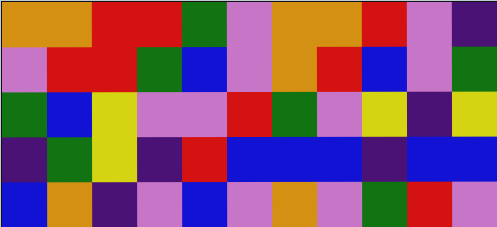[["orange", "orange", "red", "red", "green", "violet", "orange", "orange", "red", "violet", "indigo"], ["violet", "red", "red", "green", "blue", "violet", "orange", "red", "blue", "violet", "green"], ["green", "blue", "yellow", "violet", "violet", "red", "green", "violet", "yellow", "indigo", "yellow"], ["indigo", "green", "yellow", "indigo", "red", "blue", "blue", "blue", "indigo", "blue", "blue"], ["blue", "orange", "indigo", "violet", "blue", "violet", "orange", "violet", "green", "red", "violet"]]